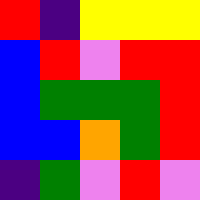[["red", "indigo", "yellow", "yellow", "yellow"], ["blue", "red", "violet", "red", "red"], ["blue", "green", "green", "green", "red"], ["blue", "blue", "orange", "green", "red"], ["indigo", "green", "violet", "red", "violet"]]